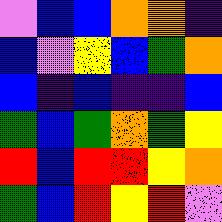[["violet", "blue", "blue", "orange", "orange", "indigo"], ["blue", "violet", "yellow", "blue", "green", "orange"], ["blue", "indigo", "blue", "indigo", "indigo", "blue"], ["green", "blue", "green", "orange", "green", "yellow"], ["red", "blue", "red", "red", "yellow", "orange"], ["green", "blue", "red", "yellow", "red", "violet"]]